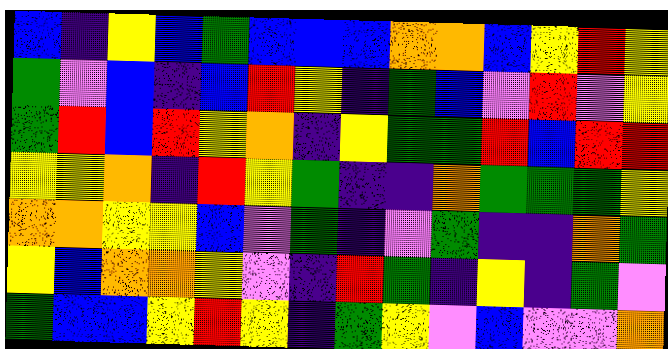[["blue", "indigo", "yellow", "blue", "green", "blue", "blue", "blue", "orange", "orange", "blue", "yellow", "red", "yellow"], ["green", "violet", "blue", "indigo", "blue", "red", "yellow", "indigo", "green", "blue", "violet", "red", "violet", "yellow"], ["green", "red", "blue", "red", "yellow", "orange", "indigo", "yellow", "green", "green", "red", "blue", "red", "red"], ["yellow", "yellow", "orange", "indigo", "red", "yellow", "green", "indigo", "indigo", "orange", "green", "green", "green", "yellow"], ["orange", "orange", "yellow", "yellow", "blue", "violet", "green", "indigo", "violet", "green", "indigo", "indigo", "orange", "green"], ["yellow", "blue", "orange", "orange", "yellow", "violet", "indigo", "red", "green", "indigo", "yellow", "indigo", "green", "violet"], ["green", "blue", "blue", "yellow", "red", "yellow", "indigo", "green", "yellow", "violet", "blue", "violet", "violet", "orange"]]